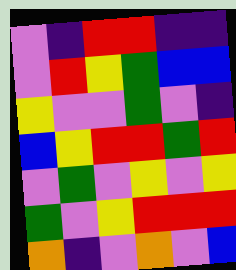[["violet", "indigo", "red", "red", "indigo", "indigo"], ["violet", "red", "yellow", "green", "blue", "blue"], ["yellow", "violet", "violet", "green", "violet", "indigo"], ["blue", "yellow", "red", "red", "green", "red"], ["violet", "green", "violet", "yellow", "violet", "yellow"], ["green", "violet", "yellow", "red", "red", "red"], ["orange", "indigo", "violet", "orange", "violet", "blue"]]